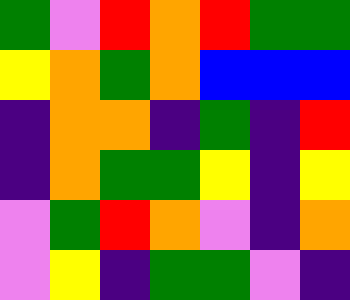[["green", "violet", "red", "orange", "red", "green", "green"], ["yellow", "orange", "green", "orange", "blue", "blue", "blue"], ["indigo", "orange", "orange", "indigo", "green", "indigo", "red"], ["indigo", "orange", "green", "green", "yellow", "indigo", "yellow"], ["violet", "green", "red", "orange", "violet", "indigo", "orange"], ["violet", "yellow", "indigo", "green", "green", "violet", "indigo"]]